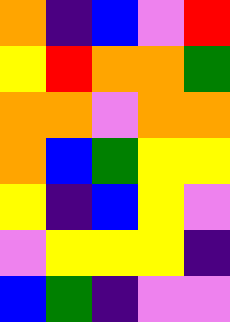[["orange", "indigo", "blue", "violet", "red"], ["yellow", "red", "orange", "orange", "green"], ["orange", "orange", "violet", "orange", "orange"], ["orange", "blue", "green", "yellow", "yellow"], ["yellow", "indigo", "blue", "yellow", "violet"], ["violet", "yellow", "yellow", "yellow", "indigo"], ["blue", "green", "indigo", "violet", "violet"]]